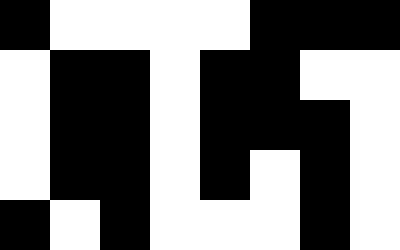[["black", "white", "white", "white", "white", "black", "black", "black"], ["white", "black", "black", "white", "black", "black", "white", "white"], ["white", "black", "black", "white", "black", "black", "black", "white"], ["white", "black", "black", "white", "black", "white", "black", "white"], ["black", "white", "black", "white", "white", "white", "black", "white"]]